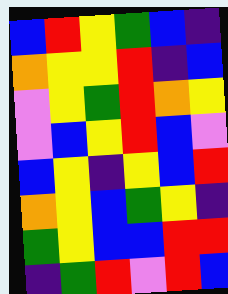[["blue", "red", "yellow", "green", "blue", "indigo"], ["orange", "yellow", "yellow", "red", "indigo", "blue"], ["violet", "yellow", "green", "red", "orange", "yellow"], ["violet", "blue", "yellow", "red", "blue", "violet"], ["blue", "yellow", "indigo", "yellow", "blue", "red"], ["orange", "yellow", "blue", "green", "yellow", "indigo"], ["green", "yellow", "blue", "blue", "red", "red"], ["indigo", "green", "red", "violet", "red", "blue"]]